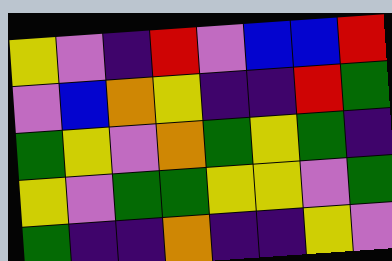[["yellow", "violet", "indigo", "red", "violet", "blue", "blue", "red"], ["violet", "blue", "orange", "yellow", "indigo", "indigo", "red", "green"], ["green", "yellow", "violet", "orange", "green", "yellow", "green", "indigo"], ["yellow", "violet", "green", "green", "yellow", "yellow", "violet", "green"], ["green", "indigo", "indigo", "orange", "indigo", "indigo", "yellow", "violet"]]